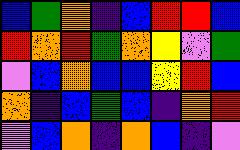[["blue", "green", "orange", "indigo", "blue", "red", "red", "blue"], ["red", "orange", "red", "green", "orange", "yellow", "violet", "green"], ["violet", "blue", "orange", "blue", "blue", "yellow", "red", "blue"], ["orange", "indigo", "blue", "green", "blue", "indigo", "orange", "red"], ["violet", "blue", "orange", "indigo", "orange", "blue", "indigo", "violet"]]